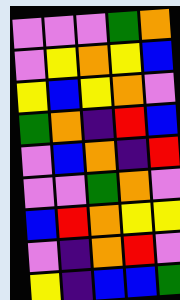[["violet", "violet", "violet", "green", "orange"], ["violet", "yellow", "orange", "yellow", "blue"], ["yellow", "blue", "yellow", "orange", "violet"], ["green", "orange", "indigo", "red", "blue"], ["violet", "blue", "orange", "indigo", "red"], ["violet", "violet", "green", "orange", "violet"], ["blue", "red", "orange", "yellow", "yellow"], ["violet", "indigo", "orange", "red", "violet"], ["yellow", "indigo", "blue", "blue", "green"]]